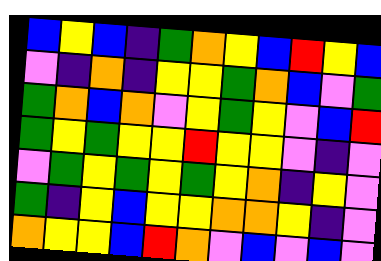[["blue", "yellow", "blue", "indigo", "green", "orange", "yellow", "blue", "red", "yellow", "blue"], ["violet", "indigo", "orange", "indigo", "yellow", "yellow", "green", "orange", "blue", "violet", "green"], ["green", "orange", "blue", "orange", "violet", "yellow", "green", "yellow", "violet", "blue", "red"], ["green", "yellow", "green", "yellow", "yellow", "red", "yellow", "yellow", "violet", "indigo", "violet"], ["violet", "green", "yellow", "green", "yellow", "green", "yellow", "orange", "indigo", "yellow", "violet"], ["green", "indigo", "yellow", "blue", "yellow", "yellow", "orange", "orange", "yellow", "indigo", "violet"], ["orange", "yellow", "yellow", "blue", "red", "orange", "violet", "blue", "violet", "blue", "violet"]]